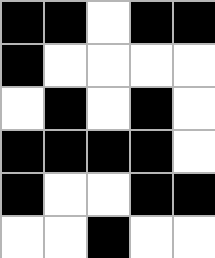[["black", "black", "white", "black", "black"], ["black", "white", "white", "white", "white"], ["white", "black", "white", "black", "white"], ["black", "black", "black", "black", "white"], ["black", "white", "white", "black", "black"], ["white", "white", "black", "white", "white"]]